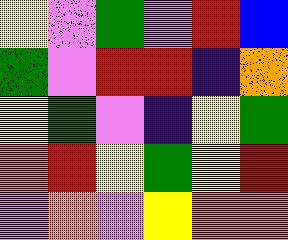[["yellow", "violet", "green", "violet", "red", "blue"], ["green", "violet", "red", "red", "indigo", "orange"], ["yellow", "green", "violet", "indigo", "yellow", "green"], ["orange", "red", "yellow", "green", "yellow", "red"], ["violet", "orange", "violet", "yellow", "orange", "orange"]]